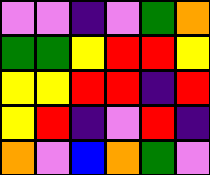[["violet", "violet", "indigo", "violet", "green", "orange"], ["green", "green", "yellow", "red", "red", "yellow"], ["yellow", "yellow", "red", "red", "indigo", "red"], ["yellow", "red", "indigo", "violet", "red", "indigo"], ["orange", "violet", "blue", "orange", "green", "violet"]]